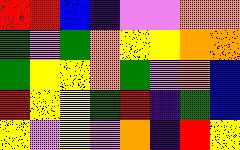[["red", "red", "blue", "indigo", "violet", "violet", "orange", "orange"], ["green", "violet", "green", "orange", "yellow", "yellow", "orange", "orange"], ["green", "yellow", "yellow", "orange", "green", "violet", "orange", "blue"], ["red", "yellow", "yellow", "green", "red", "indigo", "green", "blue"], ["yellow", "violet", "yellow", "violet", "orange", "indigo", "red", "yellow"]]